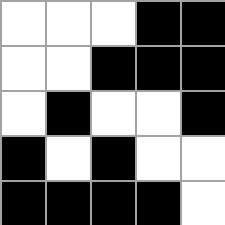[["white", "white", "white", "black", "black"], ["white", "white", "black", "black", "black"], ["white", "black", "white", "white", "black"], ["black", "white", "black", "white", "white"], ["black", "black", "black", "black", "white"]]